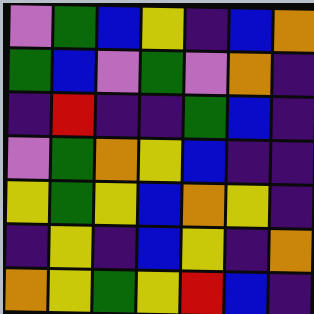[["violet", "green", "blue", "yellow", "indigo", "blue", "orange"], ["green", "blue", "violet", "green", "violet", "orange", "indigo"], ["indigo", "red", "indigo", "indigo", "green", "blue", "indigo"], ["violet", "green", "orange", "yellow", "blue", "indigo", "indigo"], ["yellow", "green", "yellow", "blue", "orange", "yellow", "indigo"], ["indigo", "yellow", "indigo", "blue", "yellow", "indigo", "orange"], ["orange", "yellow", "green", "yellow", "red", "blue", "indigo"]]